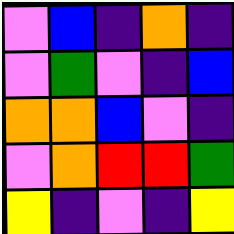[["violet", "blue", "indigo", "orange", "indigo"], ["violet", "green", "violet", "indigo", "blue"], ["orange", "orange", "blue", "violet", "indigo"], ["violet", "orange", "red", "red", "green"], ["yellow", "indigo", "violet", "indigo", "yellow"]]